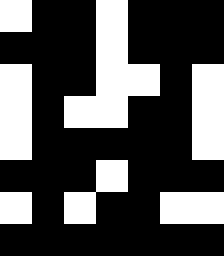[["white", "black", "black", "white", "black", "black", "black"], ["black", "black", "black", "white", "black", "black", "black"], ["white", "black", "black", "white", "white", "black", "white"], ["white", "black", "white", "white", "black", "black", "white"], ["white", "black", "black", "black", "black", "black", "white"], ["black", "black", "black", "white", "black", "black", "black"], ["white", "black", "white", "black", "black", "white", "white"], ["black", "black", "black", "black", "black", "black", "black"]]